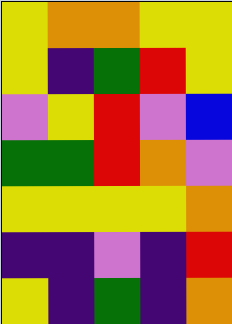[["yellow", "orange", "orange", "yellow", "yellow"], ["yellow", "indigo", "green", "red", "yellow"], ["violet", "yellow", "red", "violet", "blue"], ["green", "green", "red", "orange", "violet"], ["yellow", "yellow", "yellow", "yellow", "orange"], ["indigo", "indigo", "violet", "indigo", "red"], ["yellow", "indigo", "green", "indigo", "orange"]]